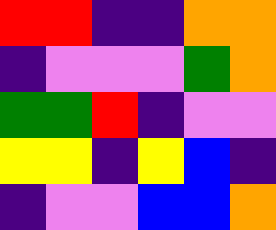[["red", "red", "indigo", "indigo", "orange", "orange"], ["indigo", "violet", "violet", "violet", "green", "orange"], ["green", "green", "red", "indigo", "violet", "violet"], ["yellow", "yellow", "indigo", "yellow", "blue", "indigo"], ["indigo", "violet", "violet", "blue", "blue", "orange"]]